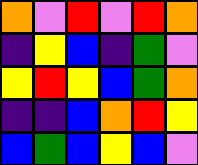[["orange", "violet", "red", "violet", "red", "orange"], ["indigo", "yellow", "blue", "indigo", "green", "violet"], ["yellow", "red", "yellow", "blue", "green", "orange"], ["indigo", "indigo", "blue", "orange", "red", "yellow"], ["blue", "green", "blue", "yellow", "blue", "violet"]]